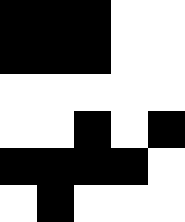[["black", "black", "black", "white", "white"], ["black", "black", "black", "white", "white"], ["white", "white", "white", "white", "white"], ["white", "white", "black", "white", "black"], ["black", "black", "black", "black", "white"], ["white", "black", "white", "white", "white"]]